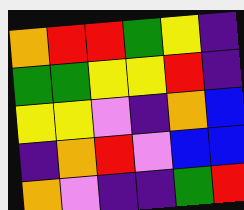[["orange", "red", "red", "green", "yellow", "indigo"], ["green", "green", "yellow", "yellow", "red", "indigo"], ["yellow", "yellow", "violet", "indigo", "orange", "blue"], ["indigo", "orange", "red", "violet", "blue", "blue"], ["orange", "violet", "indigo", "indigo", "green", "red"]]